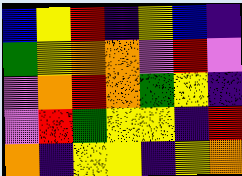[["blue", "yellow", "red", "indigo", "yellow", "blue", "indigo"], ["green", "yellow", "orange", "orange", "violet", "red", "violet"], ["violet", "orange", "red", "orange", "green", "yellow", "indigo"], ["violet", "red", "green", "yellow", "yellow", "indigo", "red"], ["orange", "indigo", "yellow", "yellow", "indigo", "yellow", "orange"]]